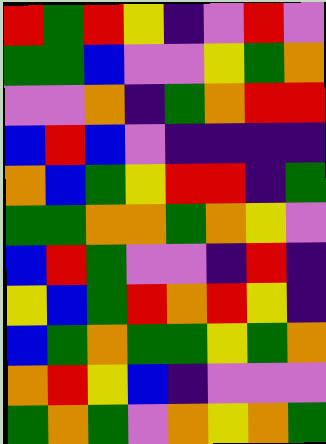[["red", "green", "red", "yellow", "indigo", "violet", "red", "violet"], ["green", "green", "blue", "violet", "violet", "yellow", "green", "orange"], ["violet", "violet", "orange", "indigo", "green", "orange", "red", "red"], ["blue", "red", "blue", "violet", "indigo", "indigo", "indigo", "indigo"], ["orange", "blue", "green", "yellow", "red", "red", "indigo", "green"], ["green", "green", "orange", "orange", "green", "orange", "yellow", "violet"], ["blue", "red", "green", "violet", "violet", "indigo", "red", "indigo"], ["yellow", "blue", "green", "red", "orange", "red", "yellow", "indigo"], ["blue", "green", "orange", "green", "green", "yellow", "green", "orange"], ["orange", "red", "yellow", "blue", "indigo", "violet", "violet", "violet"], ["green", "orange", "green", "violet", "orange", "yellow", "orange", "green"]]